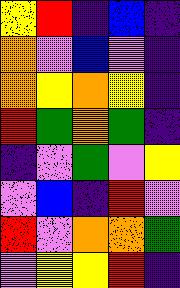[["yellow", "red", "indigo", "blue", "indigo"], ["orange", "violet", "blue", "violet", "indigo"], ["orange", "yellow", "orange", "yellow", "indigo"], ["red", "green", "orange", "green", "indigo"], ["indigo", "violet", "green", "violet", "yellow"], ["violet", "blue", "indigo", "red", "violet"], ["red", "violet", "orange", "orange", "green"], ["violet", "yellow", "yellow", "red", "indigo"]]